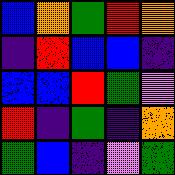[["blue", "orange", "green", "red", "orange"], ["indigo", "red", "blue", "blue", "indigo"], ["blue", "blue", "red", "green", "violet"], ["red", "indigo", "green", "indigo", "orange"], ["green", "blue", "indigo", "violet", "green"]]